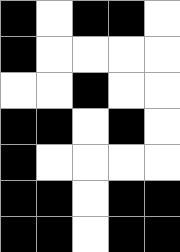[["black", "white", "black", "black", "white"], ["black", "white", "white", "white", "white"], ["white", "white", "black", "white", "white"], ["black", "black", "white", "black", "white"], ["black", "white", "white", "white", "white"], ["black", "black", "white", "black", "black"], ["black", "black", "white", "black", "black"]]